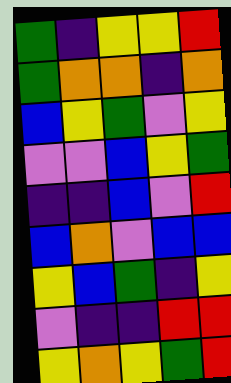[["green", "indigo", "yellow", "yellow", "red"], ["green", "orange", "orange", "indigo", "orange"], ["blue", "yellow", "green", "violet", "yellow"], ["violet", "violet", "blue", "yellow", "green"], ["indigo", "indigo", "blue", "violet", "red"], ["blue", "orange", "violet", "blue", "blue"], ["yellow", "blue", "green", "indigo", "yellow"], ["violet", "indigo", "indigo", "red", "red"], ["yellow", "orange", "yellow", "green", "red"]]